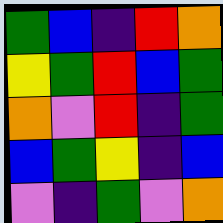[["green", "blue", "indigo", "red", "orange"], ["yellow", "green", "red", "blue", "green"], ["orange", "violet", "red", "indigo", "green"], ["blue", "green", "yellow", "indigo", "blue"], ["violet", "indigo", "green", "violet", "orange"]]